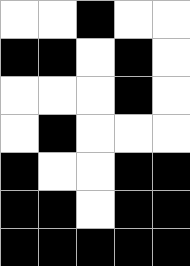[["white", "white", "black", "white", "white"], ["black", "black", "white", "black", "white"], ["white", "white", "white", "black", "white"], ["white", "black", "white", "white", "white"], ["black", "white", "white", "black", "black"], ["black", "black", "white", "black", "black"], ["black", "black", "black", "black", "black"]]